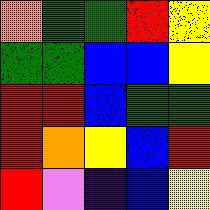[["orange", "green", "green", "red", "yellow"], ["green", "green", "blue", "blue", "yellow"], ["red", "red", "blue", "green", "green"], ["red", "orange", "yellow", "blue", "red"], ["red", "violet", "indigo", "blue", "yellow"]]